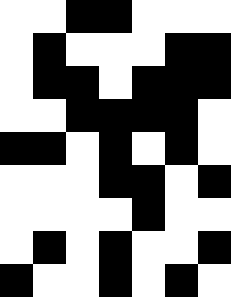[["white", "white", "black", "black", "white", "white", "white"], ["white", "black", "white", "white", "white", "black", "black"], ["white", "black", "black", "white", "black", "black", "black"], ["white", "white", "black", "black", "black", "black", "white"], ["black", "black", "white", "black", "white", "black", "white"], ["white", "white", "white", "black", "black", "white", "black"], ["white", "white", "white", "white", "black", "white", "white"], ["white", "black", "white", "black", "white", "white", "black"], ["black", "white", "white", "black", "white", "black", "white"]]